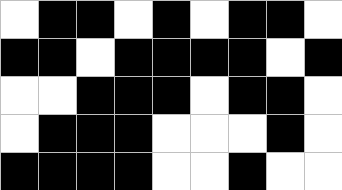[["white", "black", "black", "white", "black", "white", "black", "black", "white"], ["black", "black", "white", "black", "black", "black", "black", "white", "black"], ["white", "white", "black", "black", "black", "white", "black", "black", "white"], ["white", "black", "black", "black", "white", "white", "white", "black", "white"], ["black", "black", "black", "black", "white", "white", "black", "white", "white"]]